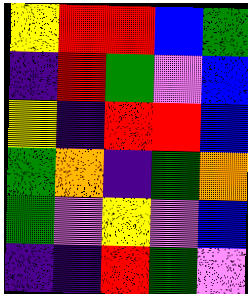[["yellow", "red", "red", "blue", "green"], ["indigo", "red", "green", "violet", "blue"], ["yellow", "indigo", "red", "red", "blue"], ["green", "orange", "indigo", "green", "orange"], ["green", "violet", "yellow", "violet", "blue"], ["indigo", "indigo", "red", "green", "violet"]]